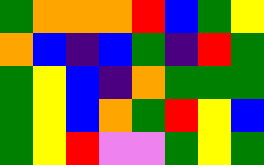[["green", "orange", "orange", "orange", "red", "blue", "green", "yellow"], ["orange", "blue", "indigo", "blue", "green", "indigo", "red", "green"], ["green", "yellow", "blue", "indigo", "orange", "green", "green", "green"], ["green", "yellow", "blue", "orange", "green", "red", "yellow", "blue"], ["green", "yellow", "red", "violet", "violet", "green", "yellow", "green"]]